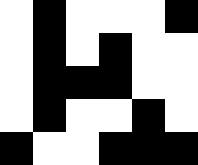[["white", "black", "white", "white", "white", "black"], ["white", "black", "white", "black", "white", "white"], ["white", "black", "black", "black", "white", "white"], ["white", "black", "white", "white", "black", "white"], ["black", "white", "white", "black", "black", "black"]]